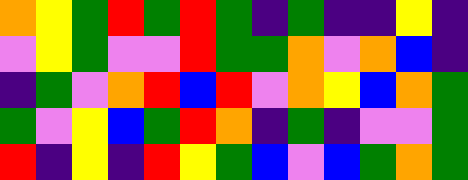[["orange", "yellow", "green", "red", "green", "red", "green", "indigo", "green", "indigo", "indigo", "yellow", "indigo"], ["violet", "yellow", "green", "violet", "violet", "red", "green", "green", "orange", "violet", "orange", "blue", "indigo"], ["indigo", "green", "violet", "orange", "red", "blue", "red", "violet", "orange", "yellow", "blue", "orange", "green"], ["green", "violet", "yellow", "blue", "green", "red", "orange", "indigo", "green", "indigo", "violet", "violet", "green"], ["red", "indigo", "yellow", "indigo", "red", "yellow", "green", "blue", "violet", "blue", "green", "orange", "green"]]